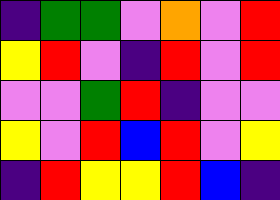[["indigo", "green", "green", "violet", "orange", "violet", "red"], ["yellow", "red", "violet", "indigo", "red", "violet", "red"], ["violet", "violet", "green", "red", "indigo", "violet", "violet"], ["yellow", "violet", "red", "blue", "red", "violet", "yellow"], ["indigo", "red", "yellow", "yellow", "red", "blue", "indigo"]]